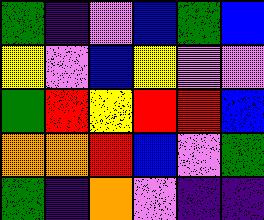[["green", "indigo", "violet", "blue", "green", "blue"], ["yellow", "violet", "blue", "yellow", "violet", "violet"], ["green", "red", "yellow", "red", "red", "blue"], ["orange", "orange", "red", "blue", "violet", "green"], ["green", "indigo", "orange", "violet", "indigo", "indigo"]]